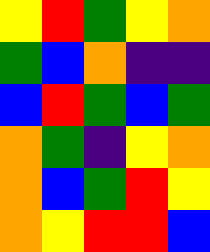[["yellow", "red", "green", "yellow", "orange"], ["green", "blue", "orange", "indigo", "indigo"], ["blue", "red", "green", "blue", "green"], ["orange", "green", "indigo", "yellow", "orange"], ["orange", "blue", "green", "red", "yellow"], ["orange", "yellow", "red", "red", "blue"]]